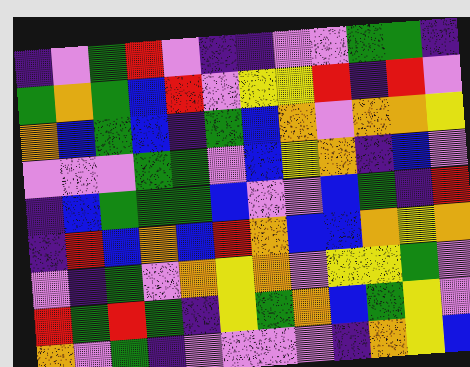[["indigo", "violet", "green", "red", "violet", "indigo", "indigo", "violet", "violet", "green", "green", "indigo"], ["green", "orange", "green", "blue", "red", "violet", "yellow", "yellow", "red", "indigo", "red", "violet"], ["orange", "blue", "green", "blue", "indigo", "green", "blue", "orange", "violet", "orange", "orange", "yellow"], ["violet", "violet", "violet", "green", "green", "violet", "blue", "yellow", "orange", "indigo", "blue", "violet"], ["indigo", "blue", "green", "green", "green", "blue", "violet", "violet", "blue", "green", "indigo", "red"], ["indigo", "red", "blue", "orange", "blue", "red", "orange", "blue", "blue", "orange", "yellow", "orange"], ["violet", "indigo", "green", "violet", "orange", "yellow", "orange", "violet", "yellow", "yellow", "green", "violet"], ["red", "green", "red", "green", "indigo", "yellow", "green", "orange", "blue", "green", "yellow", "violet"], ["orange", "violet", "green", "indigo", "violet", "violet", "violet", "violet", "indigo", "orange", "yellow", "blue"]]